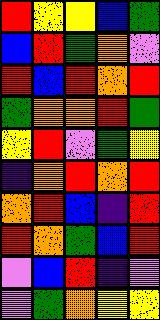[["red", "yellow", "yellow", "blue", "green"], ["blue", "red", "green", "orange", "violet"], ["red", "blue", "red", "orange", "red"], ["green", "orange", "orange", "red", "green"], ["yellow", "red", "violet", "green", "yellow"], ["indigo", "orange", "red", "orange", "red"], ["orange", "red", "blue", "indigo", "red"], ["red", "orange", "green", "blue", "red"], ["violet", "blue", "red", "indigo", "violet"], ["violet", "green", "orange", "yellow", "yellow"]]